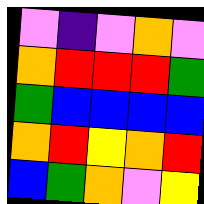[["violet", "indigo", "violet", "orange", "violet"], ["orange", "red", "red", "red", "green"], ["green", "blue", "blue", "blue", "blue"], ["orange", "red", "yellow", "orange", "red"], ["blue", "green", "orange", "violet", "yellow"]]